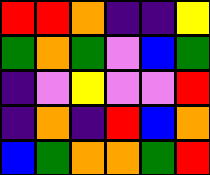[["red", "red", "orange", "indigo", "indigo", "yellow"], ["green", "orange", "green", "violet", "blue", "green"], ["indigo", "violet", "yellow", "violet", "violet", "red"], ["indigo", "orange", "indigo", "red", "blue", "orange"], ["blue", "green", "orange", "orange", "green", "red"]]